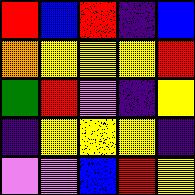[["red", "blue", "red", "indigo", "blue"], ["orange", "yellow", "yellow", "yellow", "red"], ["green", "red", "violet", "indigo", "yellow"], ["indigo", "yellow", "yellow", "yellow", "indigo"], ["violet", "violet", "blue", "red", "yellow"]]